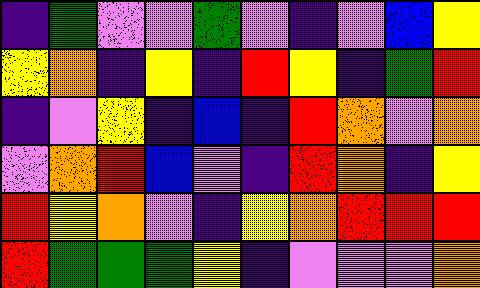[["indigo", "green", "violet", "violet", "green", "violet", "indigo", "violet", "blue", "yellow"], ["yellow", "orange", "indigo", "yellow", "indigo", "red", "yellow", "indigo", "green", "red"], ["indigo", "violet", "yellow", "indigo", "blue", "indigo", "red", "orange", "violet", "orange"], ["violet", "orange", "red", "blue", "violet", "indigo", "red", "orange", "indigo", "yellow"], ["red", "yellow", "orange", "violet", "indigo", "yellow", "orange", "red", "red", "red"], ["red", "green", "green", "green", "yellow", "indigo", "violet", "violet", "violet", "orange"]]